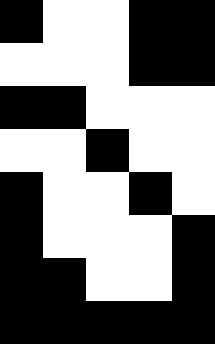[["black", "white", "white", "black", "black"], ["white", "white", "white", "black", "black"], ["black", "black", "white", "white", "white"], ["white", "white", "black", "white", "white"], ["black", "white", "white", "black", "white"], ["black", "white", "white", "white", "black"], ["black", "black", "white", "white", "black"], ["black", "black", "black", "black", "black"]]